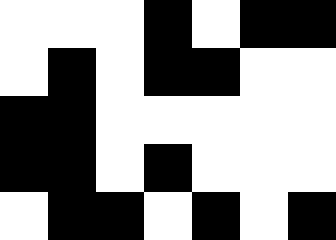[["white", "white", "white", "black", "white", "black", "black"], ["white", "black", "white", "black", "black", "white", "white"], ["black", "black", "white", "white", "white", "white", "white"], ["black", "black", "white", "black", "white", "white", "white"], ["white", "black", "black", "white", "black", "white", "black"]]